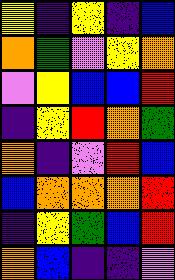[["yellow", "indigo", "yellow", "indigo", "blue"], ["orange", "green", "violet", "yellow", "orange"], ["violet", "yellow", "blue", "blue", "red"], ["indigo", "yellow", "red", "orange", "green"], ["orange", "indigo", "violet", "red", "blue"], ["blue", "orange", "orange", "orange", "red"], ["indigo", "yellow", "green", "blue", "red"], ["orange", "blue", "indigo", "indigo", "violet"]]